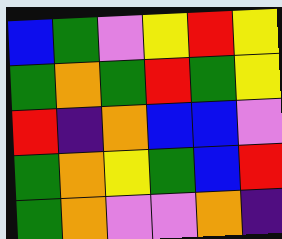[["blue", "green", "violet", "yellow", "red", "yellow"], ["green", "orange", "green", "red", "green", "yellow"], ["red", "indigo", "orange", "blue", "blue", "violet"], ["green", "orange", "yellow", "green", "blue", "red"], ["green", "orange", "violet", "violet", "orange", "indigo"]]